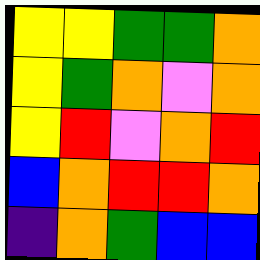[["yellow", "yellow", "green", "green", "orange"], ["yellow", "green", "orange", "violet", "orange"], ["yellow", "red", "violet", "orange", "red"], ["blue", "orange", "red", "red", "orange"], ["indigo", "orange", "green", "blue", "blue"]]